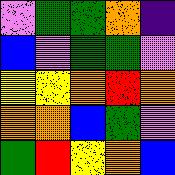[["violet", "green", "green", "orange", "indigo"], ["blue", "violet", "green", "green", "violet"], ["yellow", "yellow", "orange", "red", "orange"], ["orange", "orange", "blue", "green", "violet"], ["green", "red", "yellow", "orange", "blue"]]